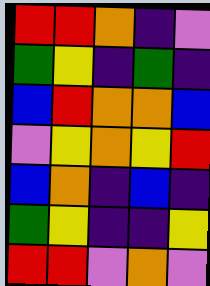[["red", "red", "orange", "indigo", "violet"], ["green", "yellow", "indigo", "green", "indigo"], ["blue", "red", "orange", "orange", "blue"], ["violet", "yellow", "orange", "yellow", "red"], ["blue", "orange", "indigo", "blue", "indigo"], ["green", "yellow", "indigo", "indigo", "yellow"], ["red", "red", "violet", "orange", "violet"]]